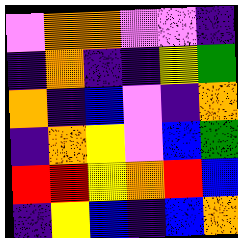[["violet", "orange", "orange", "violet", "violet", "indigo"], ["indigo", "orange", "indigo", "indigo", "yellow", "green"], ["orange", "indigo", "blue", "violet", "indigo", "orange"], ["indigo", "orange", "yellow", "violet", "blue", "green"], ["red", "red", "yellow", "orange", "red", "blue"], ["indigo", "yellow", "blue", "indigo", "blue", "orange"]]